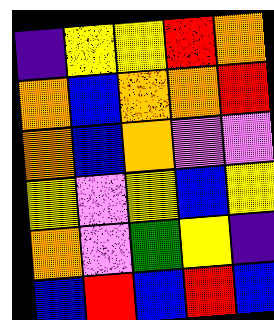[["indigo", "yellow", "yellow", "red", "orange"], ["orange", "blue", "orange", "orange", "red"], ["orange", "blue", "orange", "violet", "violet"], ["yellow", "violet", "yellow", "blue", "yellow"], ["orange", "violet", "green", "yellow", "indigo"], ["blue", "red", "blue", "red", "blue"]]